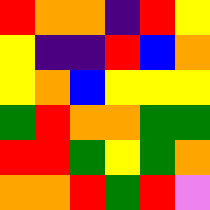[["red", "orange", "orange", "indigo", "red", "yellow"], ["yellow", "indigo", "indigo", "red", "blue", "orange"], ["yellow", "orange", "blue", "yellow", "yellow", "yellow"], ["green", "red", "orange", "orange", "green", "green"], ["red", "red", "green", "yellow", "green", "orange"], ["orange", "orange", "red", "green", "red", "violet"]]